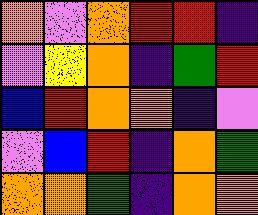[["orange", "violet", "orange", "red", "red", "indigo"], ["violet", "yellow", "orange", "indigo", "green", "red"], ["blue", "red", "orange", "orange", "indigo", "violet"], ["violet", "blue", "red", "indigo", "orange", "green"], ["orange", "orange", "green", "indigo", "orange", "orange"]]